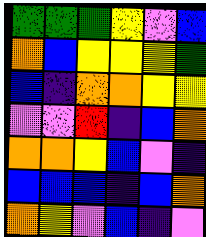[["green", "green", "green", "yellow", "violet", "blue"], ["orange", "blue", "yellow", "yellow", "yellow", "green"], ["blue", "indigo", "orange", "orange", "yellow", "yellow"], ["violet", "violet", "red", "indigo", "blue", "orange"], ["orange", "orange", "yellow", "blue", "violet", "indigo"], ["blue", "blue", "blue", "indigo", "blue", "orange"], ["orange", "yellow", "violet", "blue", "indigo", "violet"]]